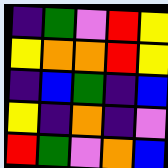[["indigo", "green", "violet", "red", "yellow"], ["yellow", "orange", "orange", "red", "yellow"], ["indigo", "blue", "green", "indigo", "blue"], ["yellow", "indigo", "orange", "indigo", "violet"], ["red", "green", "violet", "orange", "blue"]]